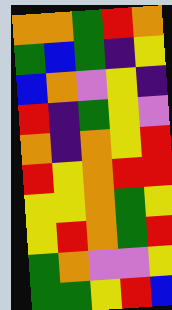[["orange", "orange", "green", "red", "orange"], ["green", "blue", "green", "indigo", "yellow"], ["blue", "orange", "violet", "yellow", "indigo"], ["red", "indigo", "green", "yellow", "violet"], ["orange", "indigo", "orange", "yellow", "red"], ["red", "yellow", "orange", "red", "red"], ["yellow", "yellow", "orange", "green", "yellow"], ["yellow", "red", "orange", "green", "red"], ["green", "orange", "violet", "violet", "yellow"], ["green", "green", "yellow", "red", "blue"]]